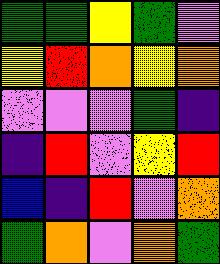[["green", "green", "yellow", "green", "violet"], ["yellow", "red", "orange", "yellow", "orange"], ["violet", "violet", "violet", "green", "indigo"], ["indigo", "red", "violet", "yellow", "red"], ["blue", "indigo", "red", "violet", "orange"], ["green", "orange", "violet", "orange", "green"]]